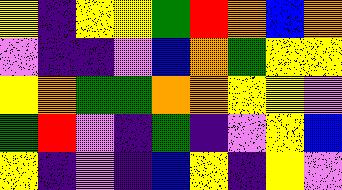[["yellow", "indigo", "yellow", "yellow", "green", "red", "orange", "blue", "orange"], ["violet", "indigo", "indigo", "violet", "blue", "orange", "green", "yellow", "yellow"], ["yellow", "orange", "green", "green", "orange", "orange", "yellow", "yellow", "violet"], ["green", "red", "violet", "indigo", "green", "indigo", "violet", "yellow", "blue"], ["yellow", "indigo", "violet", "indigo", "blue", "yellow", "indigo", "yellow", "violet"]]